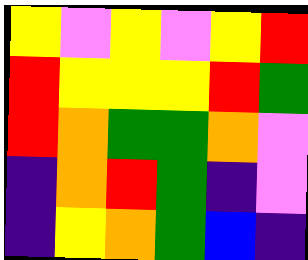[["yellow", "violet", "yellow", "violet", "yellow", "red"], ["red", "yellow", "yellow", "yellow", "red", "green"], ["red", "orange", "green", "green", "orange", "violet"], ["indigo", "orange", "red", "green", "indigo", "violet"], ["indigo", "yellow", "orange", "green", "blue", "indigo"]]